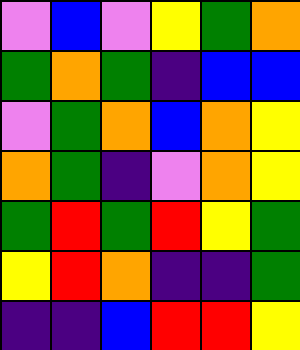[["violet", "blue", "violet", "yellow", "green", "orange"], ["green", "orange", "green", "indigo", "blue", "blue"], ["violet", "green", "orange", "blue", "orange", "yellow"], ["orange", "green", "indigo", "violet", "orange", "yellow"], ["green", "red", "green", "red", "yellow", "green"], ["yellow", "red", "orange", "indigo", "indigo", "green"], ["indigo", "indigo", "blue", "red", "red", "yellow"]]